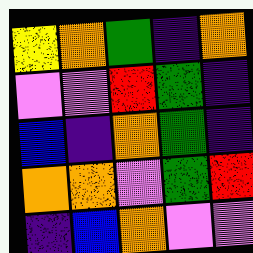[["yellow", "orange", "green", "indigo", "orange"], ["violet", "violet", "red", "green", "indigo"], ["blue", "indigo", "orange", "green", "indigo"], ["orange", "orange", "violet", "green", "red"], ["indigo", "blue", "orange", "violet", "violet"]]